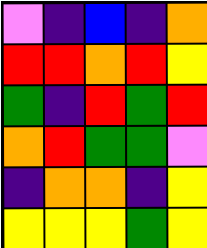[["violet", "indigo", "blue", "indigo", "orange"], ["red", "red", "orange", "red", "yellow"], ["green", "indigo", "red", "green", "red"], ["orange", "red", "green", "green", "violet"], ["indigo", "orange", "orange", "indigo", "yellow"], ["yellow", "yellow", "yellow", "green", "yellow"]]